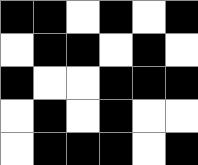[["black", "black", "white", "black", "white", "black"], ["white", "black", "black", "white", "black", "white"], ["black", "white", "white", "black", "black", "black"], ["white", "black", "white", "black", "white", "white"], ["white", "black", "black", "black", "white", "black"]]